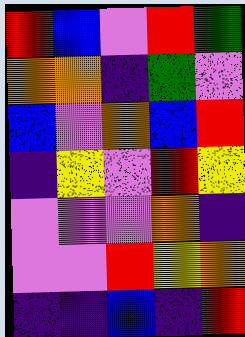[["red", "blue", "violet", "red", "green"], ["orange", "orange", "indigo", "green", "violet"], ["blue", "violet", "orange", "blue", "red"], ["indigo", "yellow", "violet", "red", "yellow"], ["violet", "violet", "violet", "orange", "indigo"], ["violet", "violet", "red", "yellow", "orange"], ["indigo", "indigo", "blue", "indigo", "red"]]